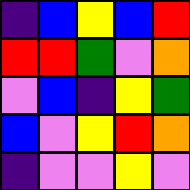[["indigo", "blue", "yellow", "blue", "red"], ["red", "red", "green", "violet", "orange"], ["violet", "blue", "indigo", "yellow", "green"], ["blue", "violet", "yellow", "red", "orange"], ["indigo", "violet", "violet", "yellow", "violet"]]